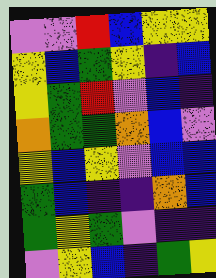[["violet", "violet", "red", "blue", "yellow", "yellow"], ["yellow", "blue", "green", "yellow", "indigo", "blue"], ["yellow", "green", "red", "violet", "blue", "indigo"], ["orange", "green", "green", "orange", "blue", "violet"], ["yellow", "blue", "yellow", "violet", "blue", "blue"], ["green", "blue", "indigo", "indigo", "orange", "blue"], ["green", "yellow", "green", "violet", "indigo", "indigo"], ["violet", "yellow", "blue", "indigo", "green", "yellow"]]